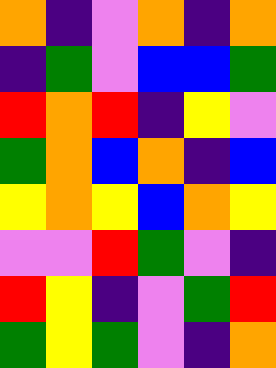[["orange", "indigo", "violet", "orange", "indigo", "orange"], ["indigo", "green", "violet", "blue", "blue", "green"], ["red", "orange", "red", "indigo", "yellow", "violet"], ["green", "orange", "blue", "orange", "indigo", "blue"], ["yellow", "orange", "yellow", "blue", "orange", "yellow"], ["violet", "violet", "red", "green", "violet", "indigo"], ["red", "yellow", "indigo", "violet", "green", "red"], ["green", "yellow", "green", "violet", "indigo", "orange"]]